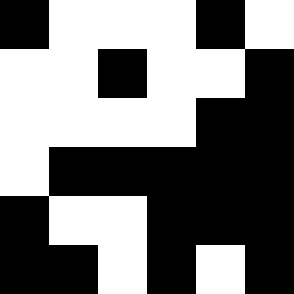[["black", "white", "white", "white", "black", "white"], ["white", "white", "black", "white", "white", "black"], ["white", "white", "white", "white", "black", "black"], ["white", "black", "black", "black", "black", "black"], ["black", "white", "white", "black", "black", "black"], ["black", "black", "white", "black", "white", "black"]]